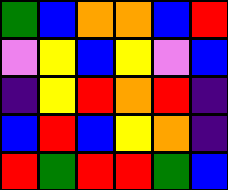[["green", "blue", "orange", "orange", "blue", "red"], ["violet", "yellow", "blue", "yellow", "violet", "blue"], ["indigo", "yellow", "red", "orange", "red", "indigo"], ["blue", "red", "blue", "yellow", "orange", "indigo"], ["red", "green", "red", "red", "green", "blue"]]